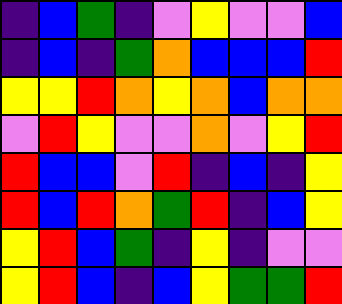[["indigo", "blue", "green", "indigo", "violet", "yellow", "violet", "violet", "blue"], ["indigo", "blue", "indigo", "green", "orange", "blue", "blue", "blue", "red"], ["yellow", "yellow", "red", "orange", "yellow", "orange", "blue", "orange", "orange"], ["violet", "red", "yellow", "violet", "violet", "orange", "violet", "yellow", "red"], ["red", "blue", "blue", "violet", "red", "indigo", "blue", "indigo", "yellow"], ["red", "blue", "red", "orange", "green", "red", "indigo", "blue", "yellow"], ["yellow", "red", "blue", "green", "indigo", "yellow", "indigo", "violet", "violet"], ["yellow", "red", "blue", "indigo", "blue", "yellow", "green", "green", "red"]]